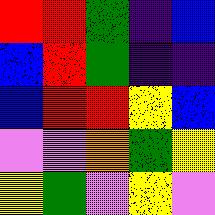[["red", "red", "green", "indigo", "blue"], ["blue", "red", "green", "indigo", "indigo"], ["blue", "red", "red", "yellow", "blue"], ["violet", "violet", "orange", "green", "yellow"], ["yellow", "green", "violet", "yellow", "violet"]]